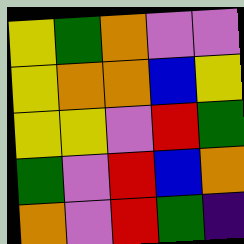[["yellow", "green", "orange", "violet", "violet"], ["yellow", "orange", "orange", "blue", "yellow"], ["yellow", "yellow", "violet", "red", "green"], ["green", "violet", "red", "blue", "orange"], ["orange", "violet", "red", "green", "indigo"]]